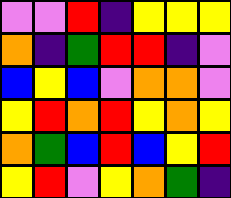[["violet", "violet", "red", "indigo", "yellow", "yellow", "yellow"], ["orange", "indigo", "green", "red", "red", "indigo", "violet"], ["blue", "yellow", "blue", "violet", "orange", "orange", "violet"], ["yellow", "red", "orange", "red", "yellow", "orange", "yellow"], ["orange", "green", "blue", "red", "blue", "yellow", "red"], ["yellow", "red", "violet", "yellow", "orange", "green", "indigo"]]